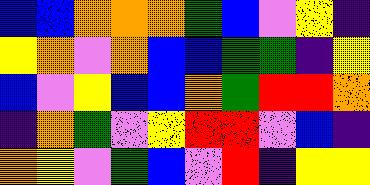[["blue", "blue", "orange", "orange", "orange", "green", "blue", "violet", "yellow", "indigo"], ["yellow", "orange", "violet", "orange", "blue", "blue", "green", "green", "indigo", "yellow"], ["blue", "violet", "yellow", "blue", "blue", "orange", "green", "red", "red", "orange"], ["indigo", "orange", "green", "violet", "yellow", "red", "red", "violet", "blue", "indigo"], ["orange", "yellow", "violet", "green", "blue", "violet", "red", "indigo", "yellow", "yellow"]]